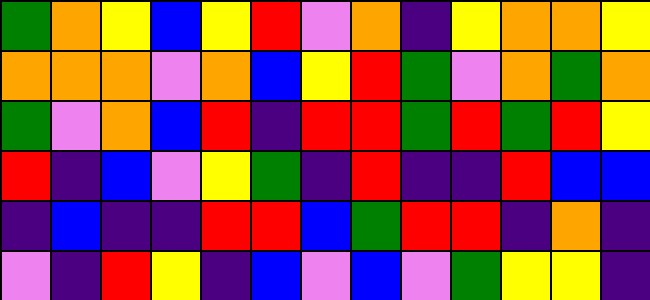[["green", "orange", "yellow", "blue", "yellow", "red", "violet", "orange", "indigo", "yellow", "orange", "orange", "yellow"], ["orange", "orange", "orange", "violet", "orange", "blue", "yellow", "red", "green", "violet", "orange", "green", "orange"], ["green", "violet", "orange", "blue", "red", "indigo", "red", "red", "green", "red", "green", "red", "yellow"], ["red", "indigo", "blue", "violet", "yellow", "green", "indigo", "red", "indigo", "indigo", "red", "blue", "blue"], ["indigo", "blue", "indigo", "indigo", "red", "red", "blue", "green", "red", "red", "indigo", "orange", "indigo"], ["violet", "indigo", "red", "yellow", "indigo", "blue", "violet", "blue", "violet", "green", "yellow", "yellow", "indigo"]]